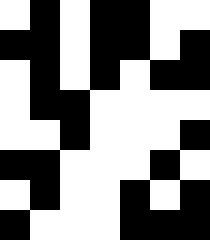[["white", "black", "white", "black", "black", "white", "white"], ["black", "black", "white", "black", "black", "white", "black"], ["white", "black", "white", "black", "white", "black", "black"], ["white", "black", "black", "white", "white", "white", "white"], ["white", "white", "black", "white", "white", "white", "black"], ["black", "black", "white", "white", "white", "black", "white"], ["white", "black", "white", "white", "black", "white", "black"], ["black", "white", "white", "white", "black", "black", "black"]]